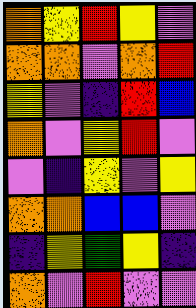[["orange", "yellow", "red", "yellow", "violet"], ["orange", "orange", "violet", "orange", "red"], ["yellow", "violet", "indigo", "red", "blue"], ["orange", "violet", "yellow", "red", "violet"], ["violet", "indigo", "yellow", "violet", "yellow"], ["orange", "orange", "blue", "blue", "violet"], ["indigo", "yellow", "green", "yellow", "indigo"], ["orange", "violet", "red", "violet", "violet"]]